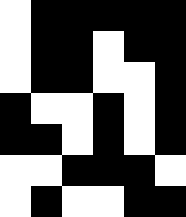[["white", "black", "black", "black", "black", "black"], ["white", "black", "black", "white", "black", "black"], ["white", "black", "black", "white", "white", "black"], ["black", "white", "white", "black", "white", "black"], ["black", "black", "white", "black", "white", "black"], ["white", "white", "black", "black", "black", "white"], ["white", "black", "white", "white", "black", "black"]]